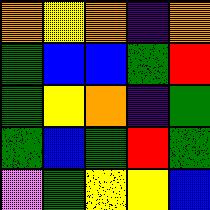[["orange", "yellow", "orange", "indigo", "orange"], ["green", "blue", "blue", "green", "red"], ["green", "yellow", "orange", "indigo", "green"], ["green", "blue", "green", "red", "green"], ["violet", "green", "yellow", "yellow", "blue"]]